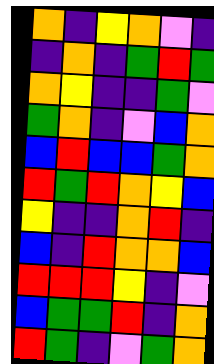[["orange", "indigo", "yellow", "orange", "violet", "indigo"], ["indigo", "orange", "indigo", "green", "red", "green"], ["orange", "yellow", "indigo", "indigo", "green", "violet"], ["green", "orange", "indigo", "violet", "blue", "orange"], ["blue", "red", "blue", "blue", "green", "orange"], ["red", "green", "red", "orange", "yellow", "blue"], ["yellow", "indigo", "indigo", "orange", "red", "indigo"], ["blue", "indigo", "red", "orange", "orange", "blue"], ["red", "red", "red", "yellow", "indigo", "violet"], ["blue", "green", "green", "red", "indigo", "orange"], ["red", "green", "indigo", "violet", "green", "orange"]]